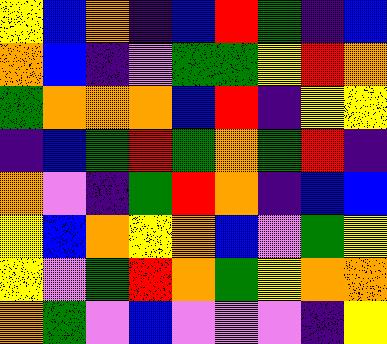[["yellow", "blue", "orange", "indigo", "blue", "red", "green", "indigo", "blue"], ["orange", "blue", "indigo", "violet", "green", "green", "yellow", "red", "orange"], ["green", "orange", "orange", "orange", "blue", "red", "indigo", "yellow", "yellow"], ["indigo", "blue", "green", "red", "green", "orange", "green", "red", "indigo"], ["orange", "violet", "indigo", "green", "red", "orange", "indigo", "blue", "blue"], ["yellow", "blue", "orange", "yellow", "orange", "blue", "violet", "green", "yellow"], ["yellow", "violet", "green", "red", "orange", "green", "yellow", "orange", "orange"], ["orange", "green", "violet", "blue", "violet", "violet", "violet", "indigo", "yellow"]]